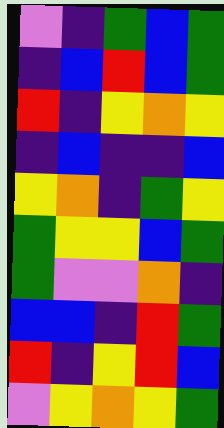[["violet", "indigo", "green", "blue", "green"], ["indigo", "blue", "red", "blue", "green"], ["red", "indigo", "yellow", "orange", "yellow"], ["indigo", "blue", "indigo", "indigo", "blue"], ["yellow", "orange", "indigo", "green", "yellow"], ["green", "yellow", "yellow", "blue", "green"], ["green", "violet", "violet", "orange", "indigo"], ["blue", "blue", "indigo", "red", "green"], ["red", "indigo", "yellow", "red", "blue"], ["violet", "yellow", "orange", "yellow", "green"]]